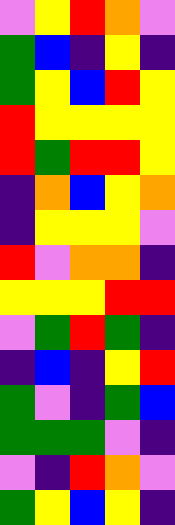[["violet", "yellow", "red", "orange", "violet"], ["green", "blue", "indigo", "yellow", "indigo"], ["green", "yellow", "blue", "red", "yellow"], ["red", "yellow", "yellow", "yellow", "yellow"], ["red", "green", "red", "red", "yellow"], ["indigo", "orange", "blue", "yellow", "orange"], ["indigo", "yellow", "yellow", "yellow", "violet"], ["red", "violet", "orange", "orange", "indigo"], ["yellow", "yellow", "yellow", "red", "red"], ["violet", "green", "red", "green", "indigo"], ["indigo", "blue", "indigo", "yellow", "red"], ["green", "violet", "indigo", "green", "blue"], ["green", "green", "green", "violet", "indigo"], ["violet", "indigo", "red", "orange", "violet"], ["green", "yellow", "blue", "yellow", "indigo"]]